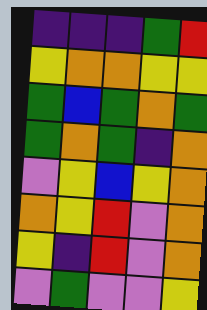[["indigo", "indigo", "indigo", "green", "red"], ["yellow", "orange", "orange", "yellow", "yellow"], ["green", "blue", "green", "orange", "green"], ["green", "orange", "green", "indigo", "orange"], ["violet", "yellow", "blue", "yellow", "orange"], ["orange", "yellow", "red", "violet", "orange"], ["yellow", "indigo", "red", "violet", "orange"], ["violet", "green", "violet", "violet", "yellow"]]